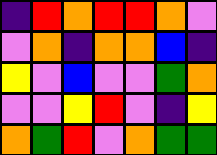[["indigo", "red", "orange", "red", "red", "orange", "violet"], ["violet", "orange", "indigo", "orange", "orange", "blue", "indigo"], ["yellow", "violet", "blue", "violet", "violet", "green", "orange"], ["violet", "violet", "yellow", "red", "violet", "indigo", "yellow"], ["orange", "green", "red", "violet", "orange", "green", "green"]]